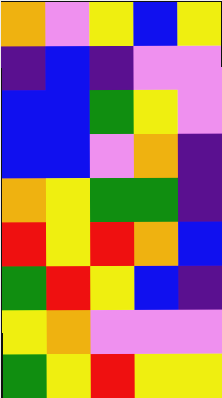[["orange", "violet", "yellow", "blue", "yellow"], ["indigo", "blue", "indigo", "violet", "violet"], ["blue", "blue", "green", "yellow", "violet"], ["blue", "blue", "violet", "orange", "indigo"], ["orange", "yellow", "green", "green", "indigo"], ["red", "yellow", "red", "orange", "blue"], ["green", "red", "yellow", "blue", "indigo"], ["yellow", "orange", "violet", "violet", "violet"], ["green", "yellow", "red", "yellow", "yellow"]]